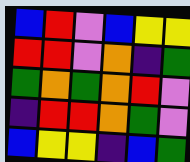[["blue", "red", "violet", "blue", "yellow", "yellow"], ["red", "red", "violet", "orange", "indigo", "green"], ["green", "orange", "green", "orange", "red", "violet"], ["indigo", "red", "red", "orange", "green", "violet"], ["blue", "yellow", "yellow", "indigo", "blue", "green"]]